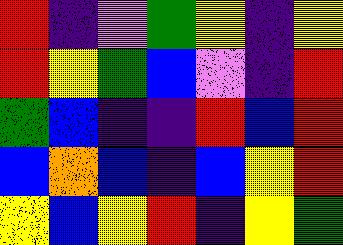[["red", "indigo", "violet", "green", "yellow", "indigo", "yellow"], ["red", "yellow", "green", "blue", "violet", "indigo", "red"], ["green", "blue", "indigo", "indigo", "red", "blue", "red"], ["blue", "orange", "blue", "indigo", "blue", "yellow", "red"], ["yellow", "blue", "yellow", "red", "indigo", "yellow", "green"]]